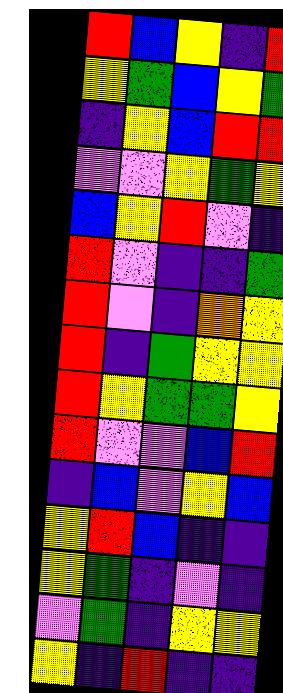[["red", "blue", "yellow", "indigo", "red"], ["yellow", "green", "blue", "yellow", "green"], ["indigo", "yellow", "blue", "red", "red"], ["violet", "violet", "yellow", "green", "yellow"], ["blue", "yellow", "red", "violet", "indigo"], ["red", "violet", "indigo", "indigo", "green"], ["red", "violet", "indigo", "orange", "yellow"], ["red", "indigo", "green", "yellow", "yellow"], ["red", "yellow", "green", "green", "yellow"], ["red", "violet", "violet", "blue", "red"], ["indigo", "blue", "violet", "yellow", "blue"], ["yellow", "red", "blue", "indigo", "indigo"], ["yellow", "green", "indigo", "violet", "indigo"], ["violet", "green", "indigo", "yellow", "yellow"], ["yellow", "indigo", "red", "indigo", "indigo"]]